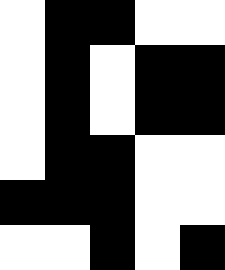[["white", "black", "black", "white", "white"], ["white", "black", "white", "black", "black"], ["white", "black", "white", "black", "black"], ["white", "black", "black", "white", "white"], ["black", "black", "black", "white", "white"], ["white", "white", "black", "white", "black"]]